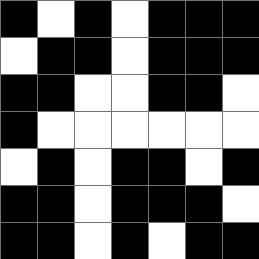[["black", "white", "black", "white", "black", "black", "black"], ["white", "black", "black", "white", "black", "black", "black"], ["black", "black", "white", "white", "black", "black", "white"], ["black", "white", "white", "white", "white", "white", "white"], ["white", "black", "white", "black", "black", "white", "black"], ["black", "black", "white", "black", "black", "black", "white"], ["black", "black", "white", "black", "white", "black", "black"]]